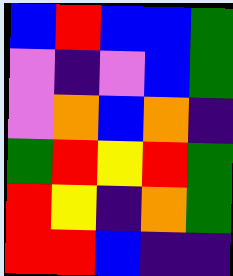[["blue", "red", "blue", "blue", "green"], ["violet", "indigo", "violet", "blue", "green"], ["violet", "orange", "blue", "orange", "indigo"], ["green", "red", "yellow", "red", "green"], ["red", "yellow", "indigo", "orange", "green"], ["red", "red", "blue", "indigo", "indigo"]]